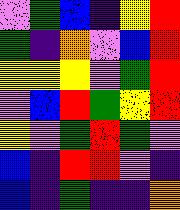[["violet", "green", "blue", "indigo", "yellow", "red"], ["green", "indigo", "orange", "violet", "blue", "red"], ["yellow", "yellow", "yellow", "violet", "green", "red"], ["violet", "blue", "red", "green", "yellow", "red"], ["yellow", "violet", "green", "red", "green", "violet"], ["blue", "indigo", "red", "red", "violet", "indigo"], ["blue", "indigo", "green", "indigo", "indigo", "orange"]]